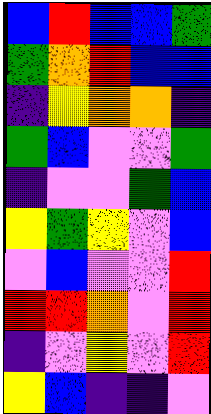[["blue", "red", "blue", "blue", "green"], ["green", "orange", "red", "blue", "blue"], ["indigo", "yellow", "orange", "orange", "indigo"], ["green", "blue", "violet", "violet", "green"], ["indigo", "violet", "violet", "green", "blue"], ["yellow", "green", "yellow", "violet", "blue"], ["violet", "blue", "violet", "violet", "red"], ["red", "red", "orange", "violet", "red"], ["indigo", "violet", "yellow", "violet", "red"], ["yellow", "blue", "indigo", "indigo", "violet"]]